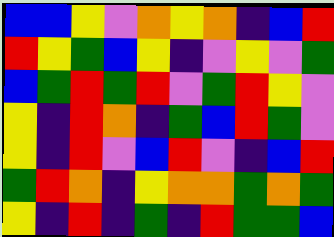[["blue", "blue", "yellow", "violet", "orange", "yellow", "orange", "indigo", "blue", "red"], ["red", "yellow", "green", "blue", "yellow", "indigo", "violet", "yellow", "violet", "green"], ["blue", "green", "red", "green", "red", "violet", "green", "red", "yellow", "violet"], ["yellow", "indigo", "red", "orange", "indigo", "green", "blue", "red", "green", "violet"], ["yellow", "indigo", "red", "violet", "blue", "red", "violet", "indigo", "blue", "red"], ["green", "red", "orange", "indigo", "yellow", "orange", "orange", "green", "orange", "green"], ["yellow", "indigo", "red", "indigo", "green", "indigo", "red", "green", "green", "blue"]]